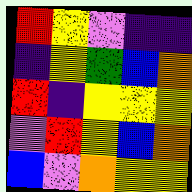[["red", "yellow", "violet", "indigo", "indigo"], ["indigo", "yellow", "green", "blue", "orange"], ["red", "indigo", "yellow", "yellow", "yellow"], ["violet", "red", "yellow", "blue", "orange"], ["blue", "violet", "orange", "yellow", "yellow"]]